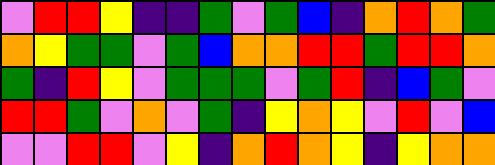[["violet", "red", "red", "yellow", "indigo", "indigo", "green", "violet", "green", "blue", "indigo", "orange", "red", "orange", "green"], ["orange", "yellow", "green", "green", "violet", "green", "blue", "orange", "orange", "red", "red", "green", "red", "red", "orange"], ["green", "indigo", "red", "yellow", "violet", "green", "green", "green", "violet", "green", "red", "indigo", "blue", "green", "violet"], ["red", "red", "green", "violet", "orange", "violet", "green", "indigo", "yellow", "orange", "yellow", "violet", "red", "violet", "blue"], ["violet", "violet", "red", "red", "violet", "yellow", "indigo", "orange", "red", "orange", "yellow", "indigo", "yellow", "orange", "orange"]]